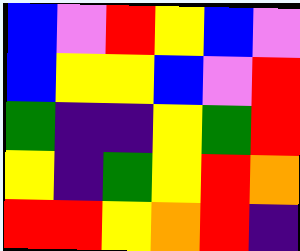[["blue", "violet", "red", "yellow", "blue", "violet"], ["blue", "yellow", "yellow", "blue", "violet", "red"], ["green", "indigo", "indigo", "yellow", "green", "red"], ["yellow", "indigo", "green", "yellow", "red", "orange"], ["red", "red", "yellow", "orange", "red", "indigo"]]